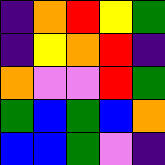[["indigo", "orange", "red", "yellow", "green"], ["indigo", "yellow", "orange", "red", "indigo"], ["orange", "violet", "violet", "red", "green"], ["green", "blue", "green", "blue", "orange"], ["blue", "blue", "green", "violet", "indigo"]]